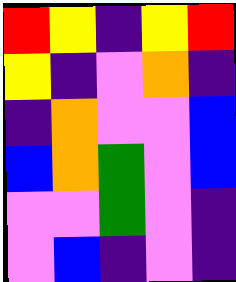[["red", "yellow", "indigo", "yellow", "red"], ["yellow", "indigo", "violet", "orange", "indigo"], ["indigo", "orange", "violet", "violet", "blue"], ["blue", "orange", "green", "violet", "blue"], ["violet", "violet", "green", "violet", "indigo"], ["violet", "blue", "indigo", "violet", "indigo"]]